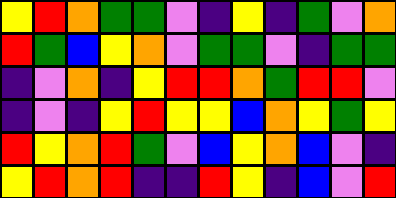[["yellow", "red", "orange", "green", "green", "violet", "indigo", "yellow", "indigo", "green", "violet", "orange"], ["red", "green", "blue", "yellow", "orange", "violet", "green", "green", "violet", "indigo", "green", "green"], ["indigo", "violet", "orange", "indigo", "yellow", "red", "red", "orange", "green", "red", "red", "violet"], ["indigo", "violet", "indigo", "yellow", "red", "yellow", "yellow", "blue", "orange", "yellow", "green", "yellow"], ["red", "yellow", "orange", "red", "green", "violet", "blue", "yellow", "orange", "blue", "violet", "indigo"], ["yellow", "red", "orange", "red", "indigo", "indigo", "red", "yellow", "indigo", "blue", "violet", "red"]]